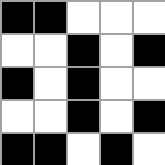[["black", "black", "white", "white", "white"], ["white", "white", "black", "white", "black"], ["black", "white", "black", "white", "white"], ["white", "white", "black", "white", "black"], ["black", "black", "white", "black", "white"]]